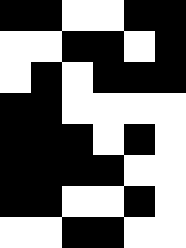[["black", "black", "white", "white", "black", "black"], ["white", "white", "black", "black", "white", "black"], ["white", "black", "white", "black", "black", "black"], ["black", "black", "white", "white", "white", "white"], ["black", "black", "black", "white", "black", "white"], ["black", "black", "black", "black", "white", "white"], ["black", "black", "white", "white", "black", "white"], ["white", "white", "black", "black", "white", "white"]]